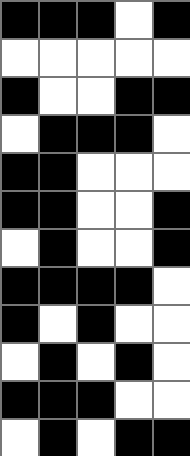[["black", "black", "black", "white", "black"], ["white", "white", "white", "white", "white"], ["black", "white", "white", "black", "black"], ["white", "black", "black", "black", "white"], ["black", "black", "white", "white", "white"], ["black", "black", "white", "white", "black"], ["white", "black", "white", "white", "black"], ["black", "black", "black", "black", "white"], ["black", "white", "black", "white", "white"], ["white", "black", "white", "black", "white"], ["black", "black", "black", "white", "white"], ["white", "black", "white", "black", "black"]]